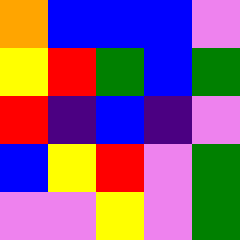[["orange", "blue", "blue", "blue", "violet"], ["yellow", "red", "green", "blue", "green"], ["red", "indigo", "blue", "indigo", "violet"], ["blue", "yellow", "red", "violet", "green"], ["violet", "violet", "yellow", "violet", "green"]]